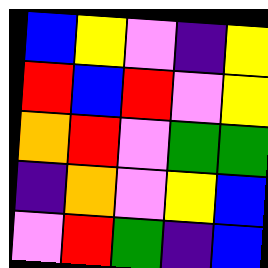[["blue", "yellow", "violet", "indigo", "yellow"], ["red", "blue", "red", "violet", "yellow"], ["orange", "red", "violet", "green", "green"], ["indigo", "orange", "violet", "yellow", "blue"], ["violet", "red", "green", "indigo", "blue"]]